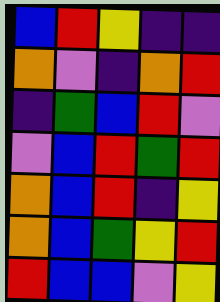[["blue", "red", "yellow", "indigo", "indigo"], ["orange", "violet", "indigo", "orange", "red"], ["indigo", "green", "blue", "red", "violet"], ["violet", "blue", "red", "green", "red"], ["orange", "blue", "red", "indigo", "yellow"], ["orange", "blue", "green", "yellow", "red"], ["red", "blue", "blue", "violet", "yellow"]]